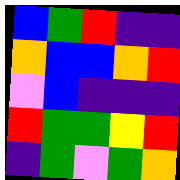[["blue", "green", "red", "indigo", "indigo"], ["orange", "blue", "blue", "orange", "red"], ["violet", "blue", "indigo", "indigo", "indigo"], ["red", "green", "green", "yellow", "red"], ["indigo", "green", "violet", "green", "orange"]]